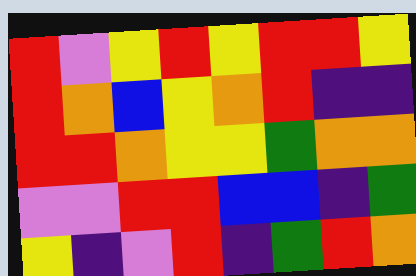[["red", "violet", "yellow", "red", "yellow", "red", "red", "yellow"], ["red", "orange", "blue", "yellow", "orange", "red", "indigo", "indigo"], ["red", "red", "orange", "yellow", "yellow", "green", "orange", "orange"], ["violet", "violet", "red", "red", "blue", "blue", "indigo", "green"], ["yellow", "indigo", "violet", "red", "indigo", "green", "red", "orange"]]